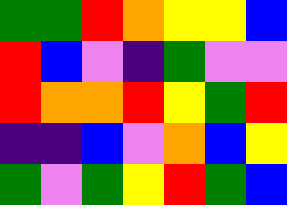[["green", "green", "red", "orange", "yellow", "yellow", "blue"], ["red", "blue", "violet", "indigo", "green", "violet", "violet"], ["red", "orange", "orange", "red", "yellow", "green", "red"], ["indigo", "indigo", "blue", "violet", "orange", "blue", "yellow"], ["green", "violet", "green", "yellow", "red", "green", "blue"]]